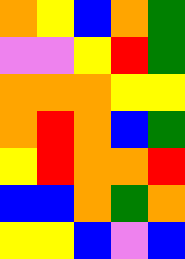[["orange", "yellow", "blue", "orange", "green"], ["violet", "violet", "yellow", "red", "green"], ["orange", "orange", "orange", "yellow", "yellow"], ["orange", "red", "orange", "blue", "green"], ["yellow", "red", "orange", "orange", "red"], ["blue", "blue", "orange", "green", "orange"], ["yellow", "yellow", "blue", "violet", "blue"]]